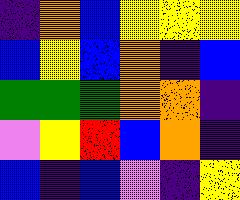[["indigo", "orange", "blue", "yellow", "yellow", "yellow"], ["blue", "yellow", "blue", "orange", "indigo", "blue"], ["green", "green", "green", "orange", "orange", "indigo"], ["violet", "yellow", "red", "blue", "orange", "indigo"], ["blue", "indigo", "blue", "violet", "indigo", "yellow"]]